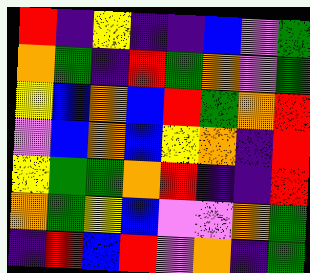[["red", "indigo", "yellow", "indigo", "indigo", "blue", "violet", "green"], ["orange", "green", "indigo", "red", "green", "orange", "violet", "green"], ["yellow", "blue", "orange", "blue", "red", "green", "orange", "red"], ["violet", "blue", "orange", "blue", "yellow", "orange", "indigo", "red"], ["yellow", "green", "green", "orange", "red", "indigo", "indigo", "red"], ["orange", "green", "yellow", "blue", "violet", "violet", "orange", "green"], ["indigo", "red", "blue", "red", "violet", "orange", "indigo", "green"]]